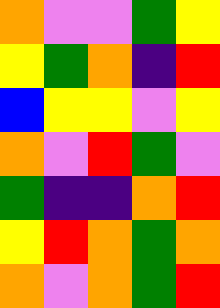[["orange", "violet", "violet", "green", "yellow"], ["yellow", "green", "orange", "indigo", "red"], ["blue", "yellow", "yellow", "violet", "yellow"], ["orange", "violet", "red", "green", "violet"], ["green", "indigo", "indigo", "orange", "red"], ["yellow", "red", "orange", "green", "orange"], ["orange", "violet", "orange", "green", "red"]]